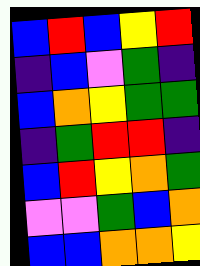[["blue", "red", "blue", "yellow", "red"], ["indigo", "blue", "violet", "green", "indigo"], ["blue", "orange", "yellow", "green", "green"], ["indigo", "green", "red", "red", "indigo"], ["blue", "red", "yellow", "orange", "green"], ["violet", "violet", "green", "blue", "orange"], ["blue", "blue", "orange", "orange", "yellow"]]